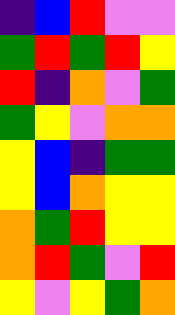[["indigo", "blue", "red", "violet", "violet"], ["green", "red", "green", "red", "yellow"], ["red", "indigo", "orange", "violet", "green"], ["green", "yellow", "violet", "orange", "orange"], ["yellow", "blue", "indigo", "green", "green"], ["yellow", "blue", "orange", "yellow", "yellow"], ["orange", "green", "red", "yellow", "yellow"], ["orange", "red", "green", "violet", "red"], ["yellow", "violet", "yellow", "green", "orange"]]